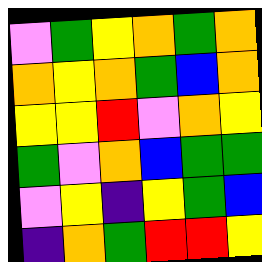[["violet", "green", "yellow", "orange", "green", "orange"], ["orange", "yellow", "orange", "green", "blue", "orange"], ["yellow", "yellow", "red", "violet", "orange", "yellow"], ["green", "violet", "orange", "blue", "green", "green"], ["violet", "yellow", "indigo", "yellow", "green", "blue"], ["indigo", "orange", "green", "red", "red", "yellow"]]